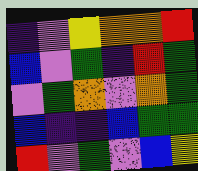[["indigo", "violet", "yellow", "orange", "orange", "red"], ["blue", "violet", "green", "indigo", "red", "green"], ["violet", "green", "orange", "violet", "orange", "green"], ["blue", "indigo", "indigo", "blue", "green", "green"], ["red", "violet", "green", "violet", "blue", "yellow"]]